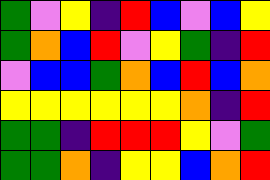[["green", "violet", "yellow", "indigo", "red", "blue", "violet", "blue", "yellow"], ["green", "orange", "blue", "red", "violet", "yellow", "green", "indigo", "red"], ["violet", "blue", "blue", "green", "orange", "blue", "red", "blue", "orange"], ["yellow", "yellow", "yellow", "yellow", "yellow", "yellow", "orange", "indigo", "red"], ["green", "green", "indigo", "red", "red", "red", "yellow", "violet", "green"], ["green", "green", "orange", "indigo", "yellow", "yellow", "blue", "orange", "red"]]